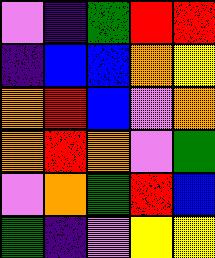[["violet", "indigo", "green", "red", "red"], ["indigo", "blue", "blue", "orange", "yellow"], ["orange", "red", "blue", "violet", "orange"], ["orange", "red", "orange", "violet", "green"], ["violet", "orange", "green", "red", "blue"], ["green", "indigo", "violet", "yellow", "yellow"]]